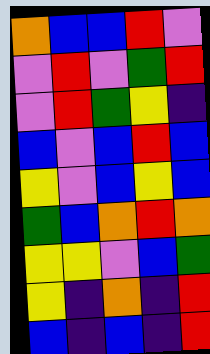[["orange", "blue", "blue", "red", "violet"], ["violet", "red", "violet", "green", "red"], ["violet", "red", "green", "yellow", "indigo"], ["blue", "violet", "blue", "red", "blue"], ["yellow", "violet", "blue", "yellow", "blue"], ["green", "blue", "orange", "red", "orange"], ["yellow", "yellow", "violet", "blue", "green"], ["yellow", "indigo", "orange", "indigo", "red"], ["blue", "indigo", "blue", "indigo", "red"]]